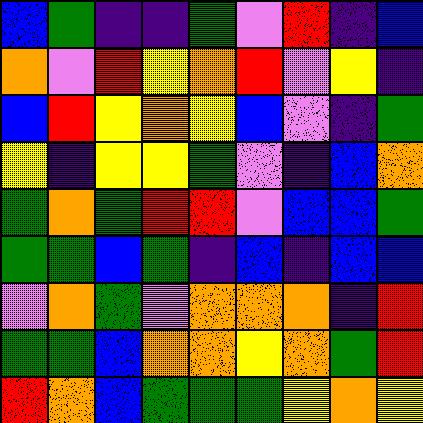[["blue", "green", "indigo", "indigo", "green", "violet", "red", "indigo", "blue"], ["orange", "violet", "red", "yellow", "orange", "red", "violet", "yellow", "indigo"], ["blue", "red", "yellow", "orange", "yellow", "blue", "violet", "indigo", "green"], ["yellow", "indigo", "yellow", "yellow", "green", "violet", "indigo", "blue", "orange"], ["green", "orange", "green", "red", "red", "violet", "blue", "blue", "green"], ["green", "green", "blue", "green", "indigo", "blue", "indigo", "blue", "blue"], ["violet", "orange", "green", "violet", "orange", "orange", "orange", "indigo", "red"], ["green", "green", "blue", "orange", "orange", "yellow", "orange", "green", "red"], ["red", "orange", "blue", "green", "green", "green", "yellow", "orange", "yellow"]]